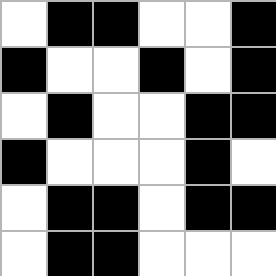[["white", "black", "black", "white", "white", "black"], ["black", "white", "white", "black", "white", "black"], ["white", "black", "white", "white", "black", "black"], ["black", "white", "white", "white", "black", "white"], ["white", "black", "black", "white", "black", "black"], ["white", "black", "black", "white", "white", "white"]]